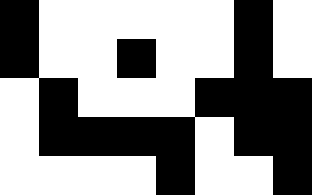[["black", "white", "white", "white", "white", "white", "black", "white"], ["black", "white", "white", "black", "white", "white", "black", "white"], ["white", "black", "white", "white", "white", "black", "black", "black"], ["white", "black", "black", "black", "black", "white", "black", "black"], ["white", "white", "white", "white", "black", "white", "white", "black"]]